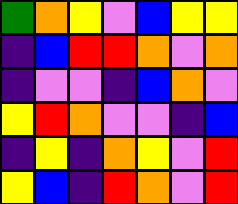[["green", "orange", "yellow", "violet", "blue", "yellow", "yellow"], ["indigo", "blue", "red", "red", "orange", "violet", "orange"], ["indigo", "violet", "violet", "indigo", "blue", "orange", "violet"], ["yellow", "red", "orange", "violet", "violet", "indigo", "blue"], ["indigo", "yellow", "indigo", "orange", "yellow", "violet", "red"], ["yellow", "blue", "indigo", "red", "orange", "violet", "red"]]